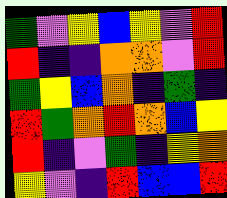[["green", "violet", "yellow", "blue", "yellow", "violet", "red"], ["red", "indigo", "indigo", "orange", "orange", "violet", "red"], ["green", "yellow", "blue", "orange", "indigo", "green", "indigo"], ["red", "green", "orange", "red", "orange", "blue", "yellow"], ["red", "indigo", "violet", "green", "indigo", "yellow", "orange"], ["yellow", "violet", "indigo", "red", "blue", "blue", "red"]]